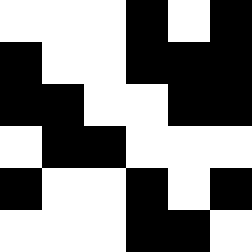[["white", "white", "white", "black", "white", "black"], ["black", "white", "white", "black", "black", "black"], ["black", "black", "white", "white", "black", "black"], ["white", "black", "black", "white", "white", "white"], ["black", "white", "white", "black", "white", "black"], ["white", "white", "white", "black", "black", "white"]]